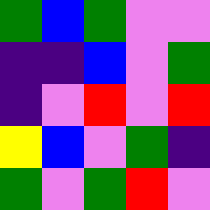[["green", "blue", "green", "violet", "violet"], ["indigo", "indigo", "blue", "violet", "green"], ["indigo", "violet", "red", "violet", "red"], ["yellow", "blue", "violet", "green", "indigo"], ["green", "violet", "green", "red", "violet"]]